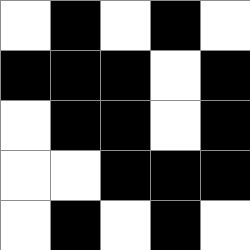[["white", "black", "white", "black", "white"], ["black", "black", "black", "white", "black"], ["white", "black", "black", "white", "black"], ["white", "white", "black", "black", "black"], ["white", "black", "white", "black", "white"]]